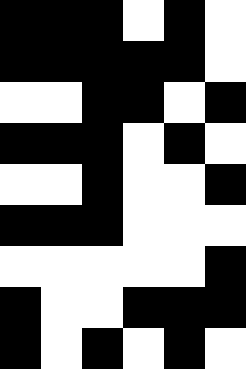[["black", "black", "black", "white", "black", "white"], ["black", "black", "black", "black", "black", "white"], ["white", "white", "black", "black", "white", "black"], ["black", "black", "black", "white", "black", "white"], ["white", "white", "black", "white", "white", "black"], ["black", "black", "black", "white", "white", "white"], ["white", "white", "white", "white", "white", "black"], ["black", "white", "white", "black", "black", "black"], ["black", "white", "black", "white", "black", "white"]]